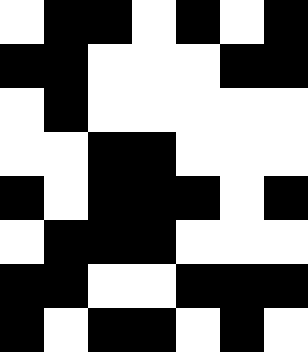[["white", "black", "black", "white", "black", "white", "black"], ["black", "black", "white", "white", "white", "black", "black"], ["white", "black", "white", "white", "white", "white", "white"], ["white", "white", "black", "black", "white", "white", "white"], ["black", "white", "black", "black", "black", "white", "black"], ["white", "black", "black", "black", "white", "white", "white"], ["black", "black", "white", "white", "black", "black", "black"], ["black", "white", "black", "black", "white", "black", "white"]]